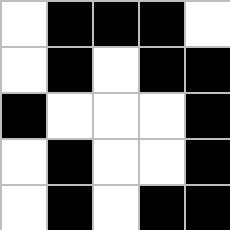[["white", "black", "black", "black", "white"], ["white", "black", "white", "black", "black"], ["black", "white", "white", "white", "black"], ["white", "black", "white", "white", "black"], ["white", "black", "white", "black", "black"]]